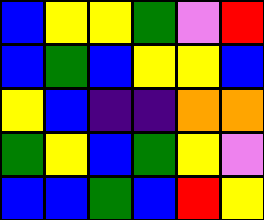[["blue", "yellow", "yellow", "green", "violet", "red"], ["blue", "green", "blue", "yellow", "yellow", "blue"], ["yellow", "blue", "indigo", "indigo", "orange", "orange"], ["green", "yellow", "blue", "green", "yellow", "violet"], ["blue", "blue", "green", "blue", "red", "yellow"]]